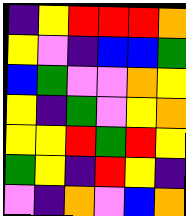[["indigo", "yellow", "red", "red", "red", "orange"], ["yellow", "violet", "indigo", "blue", "blue", "green"], ["blue", "green", "violet", "violet", "orange", "yellow"], ["yellow", "indigo", "green", "violet", "yellow", "orange"], ["yellow", "yellow", "red", "green", "red", "yellow"], ["green", "yellow", "indigo", "red", "yellow", "indigo"], ["violet", "indigo", "orange", "violet", "blue", "orange"]]